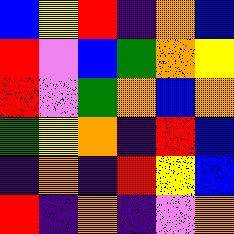[["blue", "yellow", "red", "indigo", "orange", "blue"], ["red", "violet", "blue", "green", "orange", "yellow"], ["red", "violet", "green", "orange", "blue", "orange"], ["green", "yellow", "orange", "indigo", "red", "blue"], ["indigo", "orange", "indigo", "red", "yellow", "blue"], ["red", "indigo", "orange", "indigo", "violet", "orange"]]